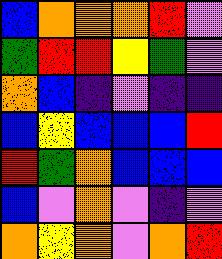[["blue", "orange", "orange", "orange", "red", "violet"], ["green", "red", "red", "yellow", "green", "violet"], ["orange", "blue", "indigo", "violet", "indigo", "indigo"], ["blue", "yellow", "blue", "blue", "blue", "red"], ["red", "green", "orange", "blue", "blue", "blue"], ["blue", "violet", "orange", "violet", "indigo", "violet"], ["orange", "yellow", "orange", "violet", "orange", "red"]]